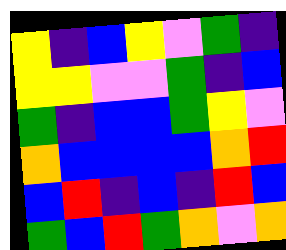[["yellow", "indigo", "blue", "yellow", "violet", "green", "indigo"], ["yellow", "yellow", "violet", "violet", "green", "indigo", "blue"], ["green", "indigo", "blue", "blue", "green", "yellow", "violet"], ["orange", "blue", "blue", "blue", "blue", "orange", "red"], ["blue", "red", "indigo", "blue", "indigo", "red", "blue"], ["green", "blue", "red", "green", "orange", "violet", "orange"]]